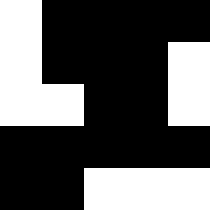[["white", "black", "black", "black", "black"], ["white", "black", "black", "black", "white"], ["white", "white", "black", "black", "white"], ["black", "black", "black", "black", "black"], ["black", "black", "white", "white", "white"]]